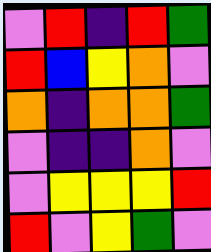[["violet", "red", "indigo", "red", "green"], ["red", "blue", "yellow", "orange", "violet"], ["orange", "indigo", "orange", "orange", "green"], ["violet", "indigo", "indigo", "orange", "violet"], ["violet", "yellow", "yellow", "yellow", "red"], ["red", "violet", "yellow", "green", "violet"]]